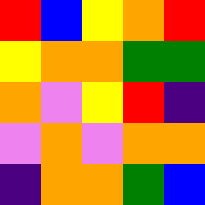[["red", "blue", "yellow", "orange", "red"], ["yellow", "orange", "orange", "green", "green"], ["orange", "violet", "yellow", "red", "indigo"], ["violet", "orange", "violet", "orange", "orange"], ["indigo", "orange", "orange", "green", "blue"]]